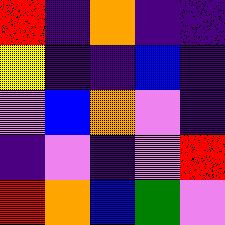[["red", "indigo", "orange", "indigo", "indigo"], ["yellow", "indigo", "indigo", "blue", "indigo"], ["violet", "blue", "orange", "violet", "indigo"], ["indigo", "violet", "indigo", "violet", "red"], ["red", "orange", "blue", "green", "violet"]]